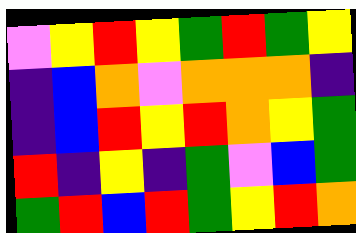[["violet", "yellow", "red", "yellow", "green", "red", "green", "yellow"], ["indigo", "blue", "orange", "violet", "orange", "orange", "orange", "indigo"], ["indigo", "blue", "red", "yellow", "red", "orange", "yellow", "green"], ["red", "indigo", "yellow", "indigo", "green", "violet", "blue", "green"], ["green", "red", "blue", "red", "green", "yellow", "red", "orange"]]